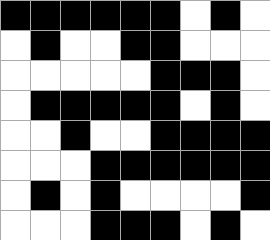[["black", "black", "black", "black", "black", "black", "white", "black", "white"], ["white", "black", "white", "white", "black", "black", "white", "white", "white"], ["white", "white", "white", "white", "white", "black", "black", "black", "white"], ["white", "black", "black", "black", "black", "black", "white", "black", "white"], ["white", "white", "black", "white", "white", "black", "black", "black", "black"], ["white", "white", "white", "black", "black", "black", "black", "black", "black"], ["white", "black", "white", "black", "white", "white", "white", "white", "black"], ["white", "white", "white", "black", "black", "black", "white", "black", "white"]]